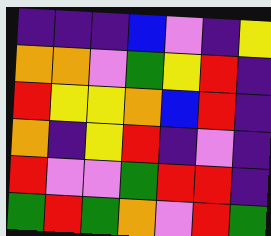[["indigo", "indigo", "indigo", "blue", "violet", "indigo", "yellow"], ["orange", "orange", "violet", "green", "yellow", "red", "indigo"], ["red", "yellow", "yellow", "orange", "blue", "red", "indigo"], ["orange", "indigo", "yellow", "red", "indigo", "violet", "indigo"], ["red", "violet", "violet", "green", "red", "red", "indigo"], ["green", "red", "green", "orange", "violet", "red", "green"]]